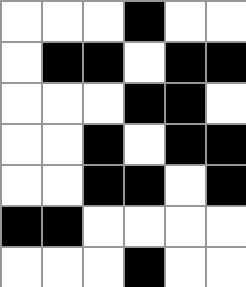[["white", "white", "white", "black", "white", "white"], ["white", "black", "black", "white", "black", "black"], ["white", "white", "white", "black", "black", "white"], ["white", "white", "black", "white", "black", "black"], ["white", "white", "black", "black", "white", "black"], ["black", "black", "white", "white", "white", "white"], ["white", "white", "white", "black", "white", "white"]]